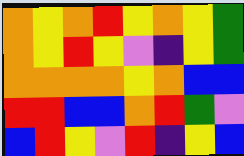[["orange", "yellow", "orange", "red", "yellow", "orange", "yellow", "green"], ["orange", "yellow", "red", "yellow", "violet", "indigo", "yellow", "green"], ["orange", "orange", "orange", "orange", "yellow", "orange", "blue", "blue"], ["red", "red", "blue", "blue", "orange", "red", "green", "violet"], ["blue", "red", "yellow", "violet", "red", "indigo", "yellow", "blue"]]